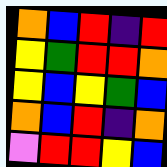[["orange", "blue", "red", "indigo", "red"], ["yellow", "green", "red", "red", "orange"], ["yellow", "blue", "yellow", "green", "blue"], ["orange", "blue", "red", "indigo", "orange"], ["violet", "red", "red", "yellow", "blue"]]